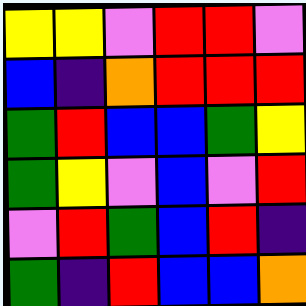[["yellow", "yellow", "violet", "red", "red", "violet"], ["blue", "indigo", "orange", "red", "red", "red"], ["green", "red", "blue", "blue", "green", "yellow"], ["green", "yellow", "violet", "blue", "violet", "red"], ["violet", "red", "green", "blue", "red", "indigo"], ["green", "indigo", "red", "blue", "blue", "orange"]]